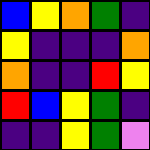[["blue", "yellow", "orange", "green", "indigo"], ["yellow", "indigo", "indigo", "indigo", "orange"], ["orange", "indigo", "indigo", "red", "yellow"], ["red", "blue", "yellow", "green", "indigo"], ["indigo", "indigo", "yellow", "green", "violet"]]